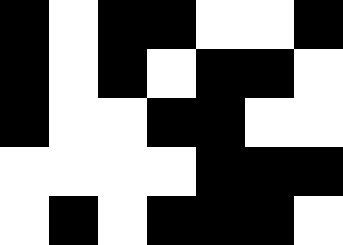[["black", "white", "black", "black", "white", "white", "black"], ["black", "white", "black", "white", "black", "black", "white"], ["black", "white", "white", "black", "black", "white", "white"], ["white", "white", "white", "white", "black", "black", "black"], ["white", "black", "white", "black", "black", "black", "white"]]